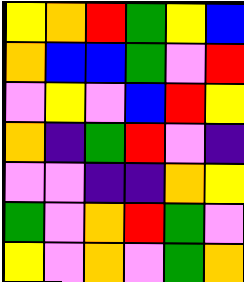[["yellow", "orange", "red", "green", "yellow", "blue"], ["orange", "blue", "blue", "green", "violet", "red"], ["violet", "yellow", "violet", "blue", "red", "yellow"], ["orange", "indigo", "green", "red", "violet", "indigo"], ["violet", "violet", "indigo", "indigo", "orange", "yellow"], ["green", "violet", "orange", "red", "green", "violet"], ["yellow", "violet", "orange", "violet", "green", "orange"]]